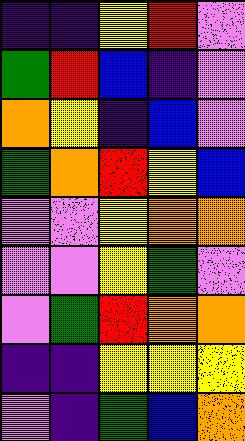[["indigo", "indigo", "yellow", "red", "violet"], ["green", "red", "blue", "indigo", "violet"], ["orange", "yellow", "indigo", "blue", "violet"], ["green", "orange", "red", "yellow", "blue"], ["violet", "violet", "yellow", "orange", "orange"], ["violet", "violet", "yellow", "green", "violet"], ["violet", "green", "red", "orange", "orange"], ["indigo", "indigo", "yellow", "yellow", "yellow"], ["violet", "indigo", "green", "blue", "orange"]]